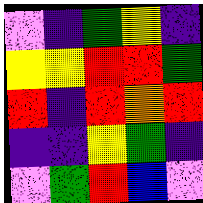[["violet", "indigo", "green", "yellow", "indigo"], ["yellow", "yellow", "red", "red", "green"], ["red", "indigo", "red", "orange", "red"], ["indigo", "indigo", "yellow", "green", "indigo"], ["violet", "green", "red", "blue", "violet"]]